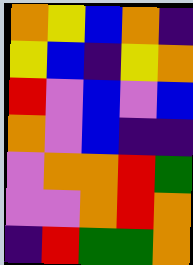[["orange", "yellow", "blue", "orange", "indigo"], ["yellow", "blue", "indigo", "yellow", "orange"], ["red", "violet", "blue", "violet", "blue"], ["orange", "violet", "blue", "indigo", "indigo"], ["violet", "orange", "orange", "red", "green"], ["violet", "violet", "orange", "red", "orange"], ["indigo", "red", "green", "green", "orange"]]